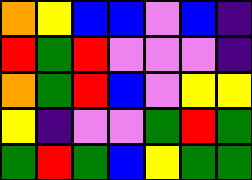[["orange", "yellow", "blue", "blue", "violet", "blue", "indigo"], ["red", "green", "red", "violet", "violet", "violet", "indigo"], ["orange", "green", "red", "blue", "violet", "yellow", "yellow"], ["yellow", "indigo", "violet", "violet", "green", "red", "green"], ["green", "red", "green", "blue", "yellow", "green", "green"]]